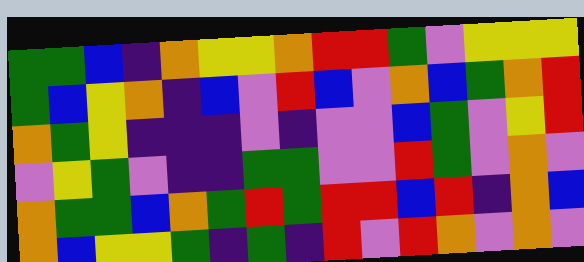[["green", "green", "blue", "indigo", "orange", "yellow", "yellow", "orange", "red", "red", "green", "violet", "yellow", "yellow", "yellow"], ["green", "blue", "yellow", "orange", "indigo", "blue", "violet", "red", "blue", "violet", "orange", "blue", "green", "orange", "red"], ["orange", "green", "yellow", "indigo", "indigo", "indigo", "violet", "indigo", "violet", "violet", "blue", "green", "violet", "yellow", "red"], ["violet", "yellow", "green", "violet", "indigo", "indigo", "green", "green", "violet", "violet", "red", "green", "violet", "orange", "violet"], ["orange", "green", "green", "blue", "orange", "green", "red", "green", "red", "red", "blue", "red", "indigo", "orange", "blue"], ["orange", "blue", "yellow", "yellow", "green", "indigo", "green", "indigo", "red", "violet", "red", "orange", "violet", "orange", "violet"]]